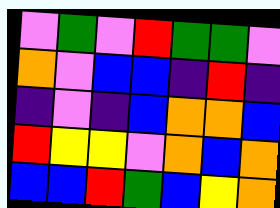[["violet", "green", "violet", "red", "green", "green", "violet"], ["orange", "violet", "blue", "blue", "indigo", "red", "indigo"], ["indigo", "violet", "indigo", "blue", "orange", "orange", "blue"], ["red", "yellow", "yellow", "violet", "orange", "blue", "orange"], ["blue", "blue", "red", "green", "blue", "yellow", "orange"]]